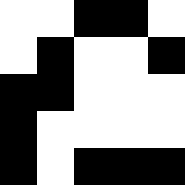[["white", "white", "black", "black", "white"], ["white", "black", "white", "white", "black"], ["black", "black", "white", "white", "white"], ["black", "white", "white", "white", "white"], ["black", "white", "black", "black", "black"]]